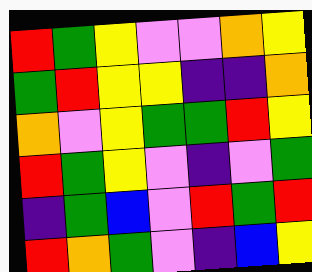[["red", "green", "yellow", "violet", "violet", "orange", "yellow"], ["green", "red", "yellow", "yellow", "indigo", "indigo", "orange"], ["orange", "violet", "yellow", "green", "green", "red", "yellow"], ["red", "green", "yellow", "violet", "indigo", "violet", "green"], ["indigo", "green", "blue", "violet", "red", "green", "red"], ["red", "orange", "green", "violet", "indigo", "blue", "yellow"]]